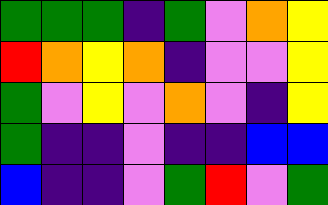[["green", "green", "green", "indigo", "green", "violet", "orange", "yellow"], ["red", "orange", "yellow", "orange", "indigo", "violet", "violet", "yellow"], ["green", "violet", "yellow", "violet", "orange", "violet", "indigo", "yellow"], ["green", "indigo", "indigo", "violet", "indigo", "indigo", "blue", "blue"], ["blue", "indigo", "indigo", "violet", "green", "red", "violet", "green"]]